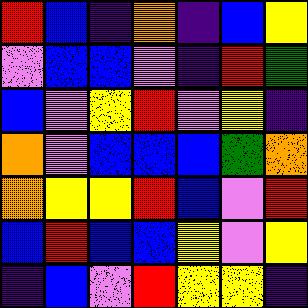[["red", "blue", "indigo", "orange", "indigo", "blue", "yellow"], ["violet", "blue", "blue", "violet", "indigo", "red", "green"], ["blue", "violet", "yellow", "red", "violet", "yellow", "indigo"], ["orange", "violet", "blue", "blue", "blue", "green", "orange"], ["orange", "yellow", "yellow", "red", "blue", "violet", "red"], ["blue", "red", "blue", "blue", "yellow", "violet", "yellow"], ["indigo", "blue", "violet", "red", "yellow", "yellow", "indigo"]]